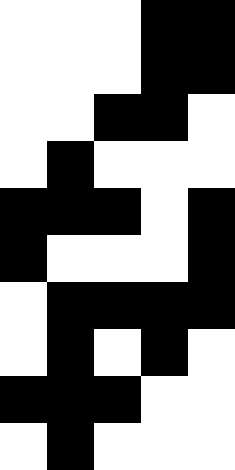[["white", "white", "white", "black", "black"], ["white", "white", "white", "black", "black"], ["white", "white", "black", "black", "white"], ["white", "black", "white", "white", "white"], ["black", "black", "black", "white", "black"], ["black", "white", "white", "white", "black"], ["white", "black", "black", "black", "black"], ["white", "black", "white", "black", "white"], ["black", "black", "black", "white", "white"], ["white", "black", "white", "white", "white"]]